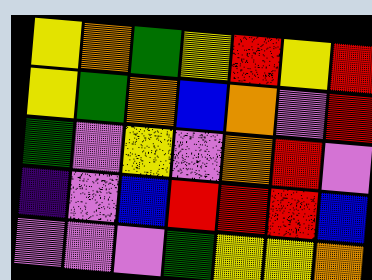[["yellow", "orange", "green", "yellow", "red", "yellow", "red"], ["yellow", "green", "orange", "blue", "orange", "violet", "red"], ["green", "violet", "yellow", "violet", "orange", "red", "violet"], ["indigo", "violet", "blue", "red", "red", "red", "blue"], ["violet", "violet", "violet", "green", "yellow", "yellow", "orange"]]